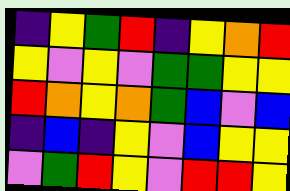[["indigo", "yellow", "green", "red", "indigo", "yellow", "orange", "red"], ["yellow", "violet", "yellow", "violet", "green", "green", "yellow", "yellow"], ["red", "orange", "yellow", "orange", "green", "blue", "violet", "blue"], ["indigo", "blue", "indigo", "yellow", "violet", "blue", "yellow", "yellow"], ["violet", "green", "red", "yellow", "violet", "red", "red", "yellow"]]